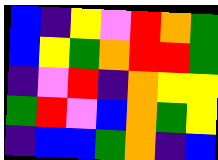[["blue", "indigo", "yellow", "violet", "red", "orange", "green"], ["blue", "yellow", "green", "orange", "red", "red", "green"], ["indigo", "violet", "red", "indigo", "orange", "yellow", "yellow"], ["green", "red", "violet", "blue", "orange", "green", "yellow"], ["indigo", "blue", "blue", "green", "orange", "indigo", "blue"]]